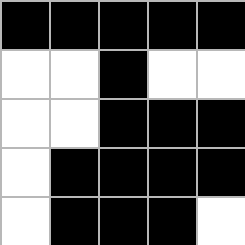[["black", "black", "black", "black", "black"], ["white", "white", "black", "white", "white"], ["white", "white", "black", "black", "black"], ["white", "black", "black", "black", "black"], ["white", "black", "black", "black", "white"]]